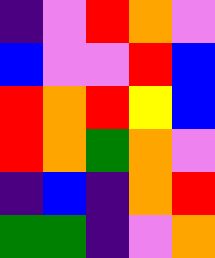[["indigo", "violet", "red", "orange", "violet"], ["blue", "violet", "violet", "red", "blue"], ["red", "orange", "red", "yellow", "blue"], ["red", "orange", "green", "orange", "violet"], ["indigo", "blue", "indigo", "orange", "red"], ["green", "green", "indigo", "violet", "orange"]]